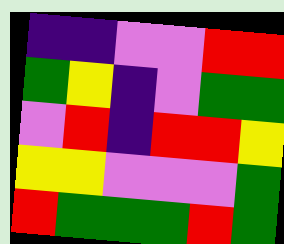[["indigo", "indigo", "violet", "violet", "red", "red"], ["green", "yellow", "indigo", "violet", "green", "green"], ["violet", "red", "indigo", "red", "red", "yellow"], ["yellow", "yellow", "violet", "violet", "violet", "green"], ["red", "green", "green", "green", "red", "green"]]